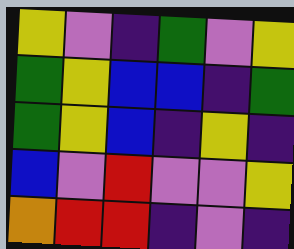[["yellow", "violet", "indigo", "green", "violet", "yellow"], ["green", "yellow", "blue", "blue", "indigo", "green"], ["green", "yellow", "blue", "indigo", "yellow", "indigo"], ["blue", "violet", "red", "violet", "violet", "yellow"], ["orange", "red", "red", "indigo", "violet", "indigo"]]